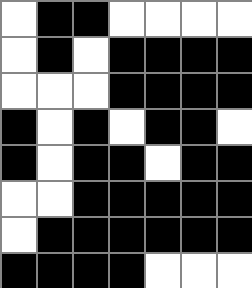[["white", "black", "black", "white", "white", "white", "white"], ["white", "black", "white", "black", "black", "black", "black"], ["white", "white", "white", "black", "black", "black", "black"], ["black", "white", "black", "white", "black", "black", "white"], ["black", "white", "black", "black", "white", "black", "black"], ["white", "white", "black", "black", "black", "black", "black"], ["white", "black", "black", "black", "black", "black", "black"], ["black", "black", "black", "black", "white", "white", "white"]]